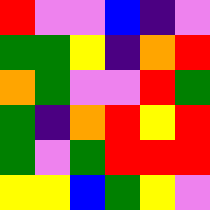[["red", "violet", "violet", "blue", "indigo", "violet"], ["green", "green", "yellow", "indigo", "orange", "red"], ["orange", "green", "violet", "violet", "red", "green"], ["green", "indigo", "orange", "red", "yellow", "red"], ["green", "violet", "green", "red", "red", "red"], ["yellow", "yellow", "blue", "green", "yellow", "violet"]]